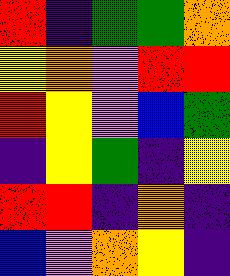[["red", "indigo", "green", "green", "orange"], ["yellow", "orange", "violet", "red", "red"], ["red", "yellow", "violet", "blue", "green"], ["indigo", "yellow", "green", "indigo", "yellow"], ["red", "red", "indigo", "orange", "indigo"], ["blue", "violet", "orange", "yellow", "indigo"]]